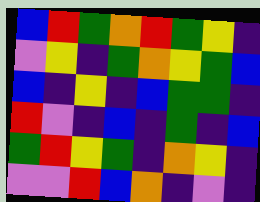[["blue", "red", "green", "orange", "red", "green", "yellow", "indigo"], ["violet", "yellow", "indigo", "green", "orange", "yellow", "green", "blue"], ["blue", "indigo", "yellow", "indigo", "blue", "green", "green", "indigo"], ["red", "violet", "indigo", "blue", "indigo", "green", "indigo", "blue"], ["green", "red", "yellow", "green", "indigo", "orange", "yellow", "indigo"], ["violet", "violet", "red", "blue", "orange", "indigo", "violet", "indigo"]]